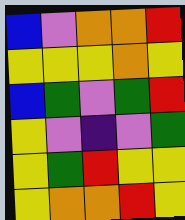[["blue", "violet", "orange", "orange", "red"], ["yellow", "yellow", "yellow", "orange", "yellow"], ["blue", "green", "violet", "green", "red"], ["yellow", "violet", "indigo", "violet", "green"], ["yellow", "green", "red", "yellow", "yellow"], ["yellow", "orange", "orange", "red", "yellow"]]